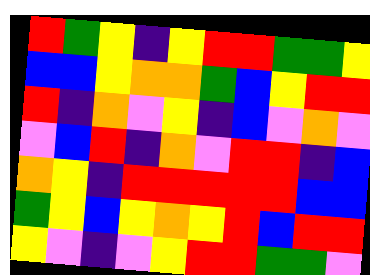[["red", "green", "yellow", "indigo", "yellow", "red", "red", "green", "green", "yellow"], ["blue", "blue", "yellow", "orange", "orange", "green", "blue", "yellow", "red", "red"], ["red", "indigo", "orange", "violet", "yellow", "indigo", "blue", "violet", "orange", "violet"], ["violet", "blue", "red", "indigo", "orange", "violet", "red", "red", "indigo", "blue"], ["orange", "yellow", "indigo", "red", "red", "red", "red", "red", "blue", "blue"], ["green", "yellow", "blue", "yellow", "orange", "yellow", "red", "blue", "red", "red"], ["yellow", "violet", "indigo", "violet", "yellow", "red", "red", "green", "green", "violet"]]